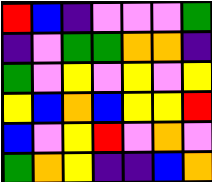[["red", "blue", "indigo", "violet", "violet", "violet", "green"], ["indigo", "violet", "green", "green", "orange", "orange", "indigo"], ["green", "violet", "yellow", "violet", "yellow", "violet", "yellow"], ["yellow", "blue", "orange", "blue", "yellow", "yellow", "red"], ["blue", "violet", "yellow", "red", "violet", "orange", "violet"], ["green", "orange", "yellow", "indigo", "indigo", "blue", "orange"]]